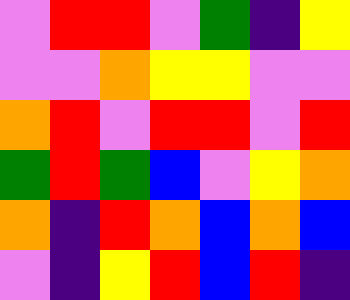[["violet", "red", "red", "violet", "green", "indigo", "yellow"], ["violet", "violet", "orange", "yellow", "yellow", "violet", "violet"], ["orange", "red", "violet", "red", "red", "violet", "red"], ["green", "red", "green", "blue", "violet", "yellow", "orange"], ["orange", "indigo", "red", "orange", "blue", "orange", "blue"], ["violet", "indigo", "yellow", "red", "blue", "red", "indigo"]]